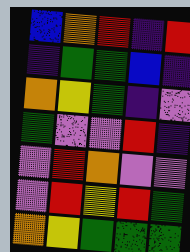[["blue", "orange", "red", "indigo", "red"], ["indigo", "green", "green", "blue", "indigo"], ["orange", "yellow", "green", "indigo", "violet"], ["green", "violet", "violet", "red", "indigo"], ["violet", "red", "orange", "violet", "violet"], ["violet", "red", "yellow", "red", "green"], ["orange", "yellow", "green", "green", "green"]]